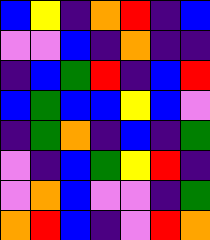[["blue", "yellow", "indigo", "orange", "red", "indigo", "blue"], ["violet", "violet", "blue", "indigo", "orange", "indigo", "indigo"], ["indigo", "blue", "green", "red", "indigo", "blue", "red"], ["blue", "green", "blue", "blue", "yellow", "blue", "violet"], ["indigo", "green", "orange", "indigo", "blue", "indigo", "green"], ["violet", "indigo", "blue", "green", "yellow", "red", "indigo"], ["violet", "orange", "blue", "violet", "violet", "indigo", "green"], ["orange", "red", "blue", "indigo", "violet", "red", "orange"]]